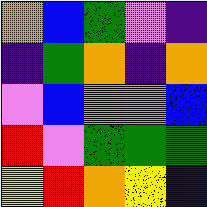[["orange", "blue", "green", "violet", "indigo"], ["indigo", "green", "orange", "indigo", "orange"], ["violet", "blue", "orange", "violet", "blue"], ["red", "violet", "green", "green", "green"], ["yellow", "red", "orange", "yellow", "blue"]]